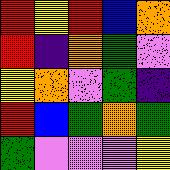[["red", "yellow", "red", "blue", "orange"], ["red", "indigo", "orange", "green", "violet"], ["yellow", "orange", "violet", "green", "indigo"], ["red", "blue", "green", "orange", "green"], ["green", "violet", "violet", "violet", "yellow"]]